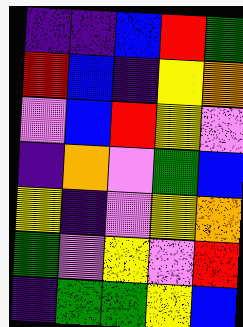[["indigo", "indigo", "blue", "red", "green"], ["red", "blue", "indigo", "yellow", "orange"], ["violet", "blue", "red", "yellow", "violet"], ["indigo", "orange", "violet", "green", "blue"], ["yellow", "indigo", "violet", "yellow", "orange"], ["green", "violet", "yellow", "violet", "red"], ["indigo", "green", "green", "yellow", "blue"]]